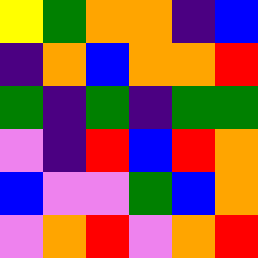[["yellow", "green", "orange", "orange", "indigo", "blue"], ["indigo", "orange", "blue", "orange", "orange", "red"], ["green", "indigo", "green", "indigo", "green", "green"], ["violet", "indigo", "red", "blue", "red", "orange"], ["blue", "violet", "violet", "green", "blue", "orange"], ["violet", "orange", "red", "violet", "orange", "red"]]